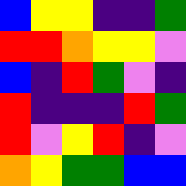[["blue", "yellow", "yellow", "indigo", "indigo", "green"], ["red", "red", "orange", "yellow", "yellow", "violet"], ["blue", "indigo", "red", "green", "violet", "indigo"], ["red", "indigo", "indigo", "indigo", "red", "green"], ["red", "violet", "yellow", "red", "indigo", "violet"], ["orange", "yellow", "green", "green", "blue", "blue"]]